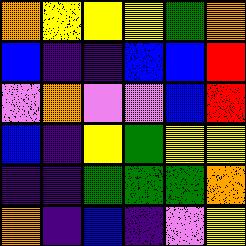[["orange", "yellow", "yellow", "yellow", "green", "orange"], ["blue", "indigo", "indigo", "blue", "blue", "red"], ["violet", "orange", "violet", "violet", "blue", "red"], ["blue", "indigo", "yellow", "green", "yellow", "yellow"], ["indigo", "indigo", "green", "green", "green", "orange"], ["orange", "indigo", "blue", "indigo", "violet", "yellow"]]